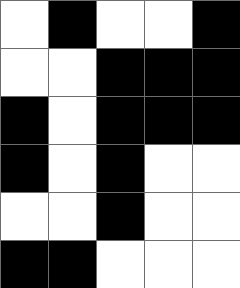[["white", "black", "white", "white", "black"], ["white", "white", "black", "black", "black"], ["black", "white", "black", "black", "black"], ["black", "white", "black", "white", "white"], ["white", "white", "black", "white", "white"], ["black", "black", "white", "white", "white"]]